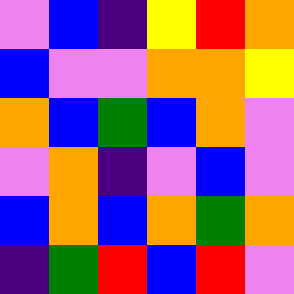[["violet", "blue", "indigo", "yellow", "red", "orange"], ["blue", "violet", "violet", "orange", "orange", "yellow"], ["orange", "blue", "green", "blue", "orange", "violet"], ["violet", "orange", "indigo", "violet", "blue", "violet"], ["blue", "orange", "blue", "orange", "green", "orange"], ["indigo", "green", "red", "blue", "red", "violet"]]